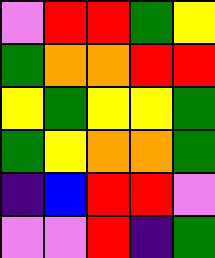[["violet", "red", "red", "green", "yellow"], ["green", "orange", "orange", "red", "red"], ["yellow", "green", "yellow", "yellow", "green"], ["green", "yellow", "orange", "orange", "green"], ["indigo", "blue", "red", "red", "violet"], ["violet", "violet", "red", "indigo", "green"]]